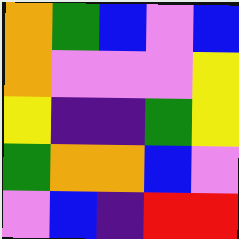[["orange", "green", "blue", "violet", "blue"], ["orange", "violet", "violet", "violet", "yellow"], ["yellow", "indigo", "indigo", "green", "yellow"], ["green", "orange", "orange", "blue", "violet"], ["violet", "blue", "indigo", "red", "red"]]